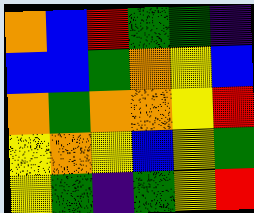[["orange", "blue", "red", "green", "green", "indigo"], ["blue", "blue", "green", "orange", "yellow", "blue"], ["orange", "green", "orange", "orange", "yellow", "red"], ["yellow", "orange", "yellow", "blue", "yellow", "green"], ["yellow", "green", "indigo", "green", "yellow", "red"]]